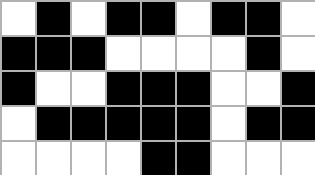[["white", "black", "white", "black", "black", "white", "black", "black", "white"], ["black", "black", "black", "white", "white", "white", "white", "black", "white"], ["black", "white", "white", "black", "black", "black", "white", "white", "black"], ["white", "black", "black", "black", "black", "black", "white", "black", "black"], ["white", "white", "white", "white", "black", "black", "white", "white", "white"]]